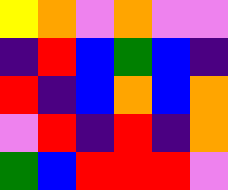[["yellow", "orange", "violet", "orange", "violet", "violet"], ["indigo", "red", "blue", "green", "blue", "indigo"], ["red", "indigo", "blue", "orange", "blue", "orange"], ["violet", "red", "indigo", "red", "indigo", "orange"], ["green", "blue", "red", "red", "red", "violet"]]